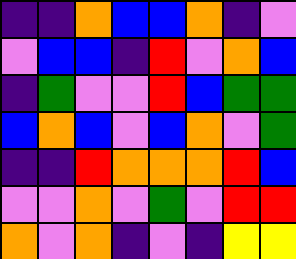[["indigo", "indigo", "orange", "blue", "blue", "orange", "indigo", "violet"], ["violet", "blue", "blue", "indigo", "red", "violet", "orange", "blue"], ["indigo", "green", "violet", "violet", "red", "blue", "green", "green"], ["blue", "orange", "blue", "violet", "blue", "orange", "violet", "green"], ["indigo", "indigo", "red", "orange", "orange", "orange", "red", "blue"], ["violet", "violet", "orange", "violet", "green", "violet", "red", "red"], ["orange", "violet", "orange", "indigo", "violet", "indigo", "yellow", "yellow"]]